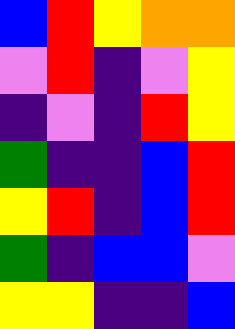[["blue", "red", "yellow", "orange", "orange"], ["violet", "red", "indigo", "violet", "yellow"], ["indigo", "violet", "indigo", "red", "yellow"], ["green", "indigo", "indigo", "blue", "red"], ["yellow", "red", "indigo", "blue", "red"], ["green", "indigo", "blue", "blue", "violet"], ["yellow", "yellow", "indigo", "indigo", "blue"]]